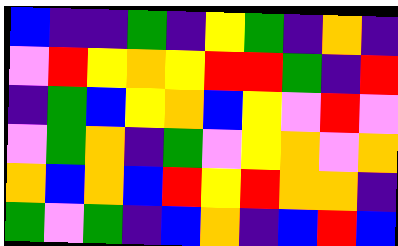[["blue", "indigo", "indigo", "green", "indigo", "yellow", "green", "indigo", "orange", "indigo"], ["violet", "red", "yellow", "orange", "yellow", "red", "red", "green", "indigo", "red"], ["indigo", "green", "blue", "yellow", "orange", "blue", "yellow", "violet", "red", "violet"], ["violet", "green", "orange", "indigo", "green", "violet", "yellow", "orange", "violet", "orange"], ["orange", "blue", "orange", "blue", "red", "yellow", "red", "orange", "orange", "indigo"], ["green", "violet", "green", "indigo", "blue", "orange", "indigo", "blue", "red", "blue"]]